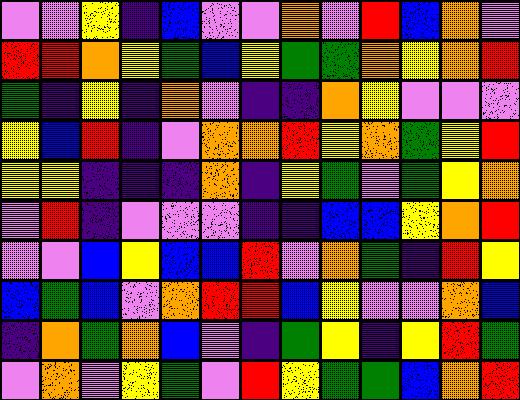[["violet", "violet", "yellow", "indigo", "blue", "violet", "violet", "orange", "violet", "red", "blue", "orange", "violet"], ["red", "red", "orange", "yellow", "green", "blue", "yellow", "green", "green", "orange", "yellow", "orange", "red"], ["green", "indigo", "yellow", "indigo", "orange", "violet", "indigo", "indigo", "orange", "yellow", "violet", "violet", "violet"], ["yellow", "blue", "red", "indigo", "violet", "orange", "orange", "red", "yellow", "orange", "green", "yellow", "red"], ["yellow", "yellow", "indigo", "indigo", "indigo", "orange", "indigo", "yellow", "green", "violet", "green", "yellow", "orange"], ["violet", "red", "indigo", "violet", "violet", "violet", "indigo", "indigo", "blue", "blue", "yellow", "orange", "red"], ["violet", "violet", "blue", "yellow", "blue", "blue", "red", "violet", "orange", "green", "indigo", "red", "yellow"], ["blue", "green", "blue", "violet", "orange", "red", "red", "blue", "yellow", "violet", "violet", "orange", "blue"], ["indigo", "orange", "green", "orange", "blue", "violet", "indigo", "green", "yellow", "indigo", "yellow", "red", "green"], ["violet", "orange", "violet", "yellow", "green", "violet", "red", "yellow", "green", "green", "blue", "orange", "red"]]